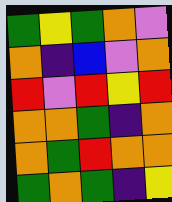[["green", "yellow", "green", "orange", "violet"], ["orange", "indigo", "blue", "violet", "orange"], ["red", "violet", "red", "yellow", "red"], ["orange", "orange", "green", "indigo", "orange"], ["orange", "green", "red", "orange", "orange"], ["green", "orange", "green", "indigo", "yellow"]]